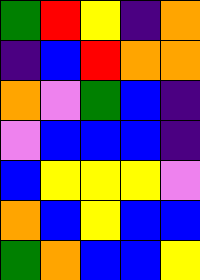[["green", "red", "yellow", "indigo", "orange"], ["indigo", "blue", "red", "orange", "orange"], ["orange", "violet", "green", "blue", "indigo"], ["violet", "blue", "blue", "blue", "indigo"], ["blue", "yellow", "yellow", "yellow", "violet"], ["orange", "blue", "yellow", "blue", "blue"], ["green", "orange", "blue", "blue", "yellow"]]